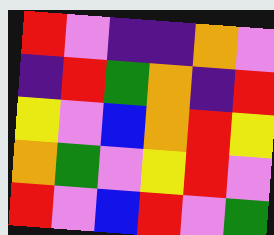[["red", "violet", "indigo", "indigo", "orange", "violet"], ["indigo", "red", "green", "orange", "indigo", "red"], ["yellow", "violet", "blue", "orange", "red", "yellow"], ["orange", "green", "violet", "yellow", "red", "violet"], ["red", "violet", "blue", "red", "violet", "green"]]